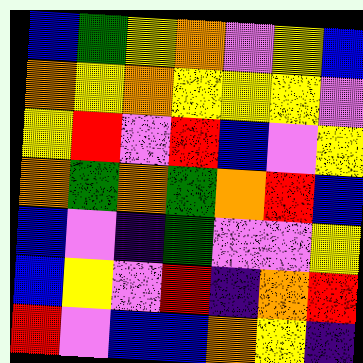[["blue", "green", "yellow", "orange", "violet", "yellow", "blue"], ["orange", "yellow", "orange", "yellow", "yellow", "yellow", "violet"], ["yellow", "red", "violet", "red", "blue", "violet", "yellow"], ["orange", "green", "orange", "green", "orange", "red", "blue"], ["blue", "violet", "indigo", "green", "violet", "violet", "yellow"], ["blue", "yellow", "violet", "red", "indigo", "orange", "red"], ["red", "violet", "blue", "blue", "orange", "yellow", "indigo"]]